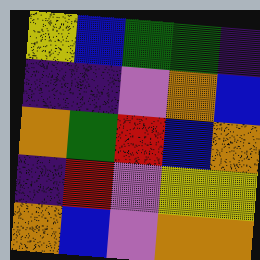[["yellow", "blue", "green", "green", "indigo"], ["indigo", "indigo", "violet", "orange", "blue"], ["orange", "green", "red", "blue", "orange"], ["indigo", "red", "violet", "yellow", "yellow"], ["orange", "blue", "violet", "orange", "orange"]]